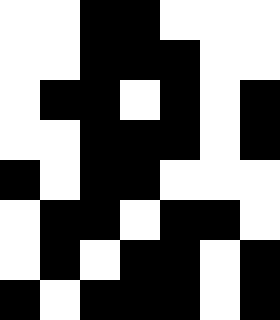[["white", "white", "black", "black", "white", "white", "white"], ["white", "white", "black", "black", "black", "white", "white"], ["white", "black", "black", "white", "black", "white", "black"], ["white", "white", "black", "black", "black", "white", "black"], ["black", "white", "black", "black", "white", "white", "white"], ["white", "black", "black", "white", "black", "black", "white"], ["white", "black", "white", "black", "black", "white", "black"], ["black", "white", "black", "black", "black", "white", "black"]]